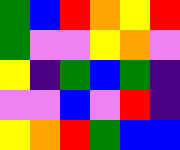[["green", "blue", "red", "orange", "yellow", "red"], ["green", "violet", "violet", "yellow", "orange", "violet"], ["yellow", "indigo", "green", "blue", "green", "indigo"], ["violet", "violet", "blue", "violet", "red", "indigo"], ["yellow", "orange", "red", "green", "blue", "blue"]]